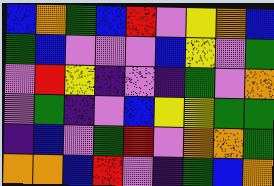[["blue", "orange", "green", "blue", "red", "violet", "yellow", "orange", "blue"], ["green", "blue", "violet", "violet", "violet", "blue", "yellow", "violet", "green"], ["violet", "red", "yellow", "indigo", "violet", "indigo", "green", "violet", "orange"], ["violet", "green", "indigo", "violet", "blue", "yellow", "yellow", "green", "green"], ["indigo", "blue", "violet", "green", "red", "violet", "orange", "orange", "green"], ["orange", "orange", "blue", "red", "violet", "indigo", "green", "blue", "orange"]]